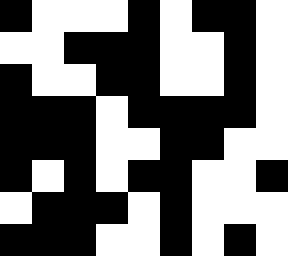[["black", "white", "white", "white", "black", "white", "black", "black", "white"], ["white", "white", "black", "black", "black", "white", "white", "black", "white"], ["black", "white", "white", "black", "black", "white", "white", "black", "white"], ["black", "black", "black", "white", "black", "black", "black", "black", "white"], ["black", "black", "black", "white", "white", "black", "black", "white", "white"], ["black", "white", "black", "white", "black", "black", "white", "white", "black"], ["white", "black", "black", "black", "white", "black", "white", "white", "white"], ["black", "black", "black", "white", "white", "black", "white", "black", "white"]]